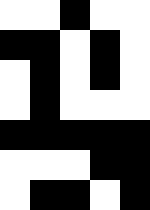[["white", "white", "black", "white", "white"], ["black", "black", "white", "black", "white"], ["white", "black", "white", "black", "white"], ["white", "black", "white", "white", "white"], ["black", "black", "black", "black", "black"], ["white", "white", "white", "black", "black"], ["white", "black", "black", "white", "black"]]